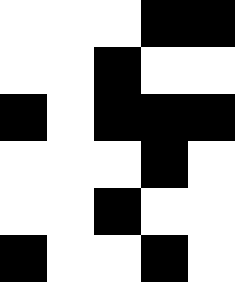[["white", "white", "white", "black", "black"], ["white", "white", "black", "white", "white"], ["black", "white", "black", "black", "black"], ["white", "white", "white", "black", "white"], ["white", "white", "black", "white", "white"], ["black", "white", "white", "black", "white"]]